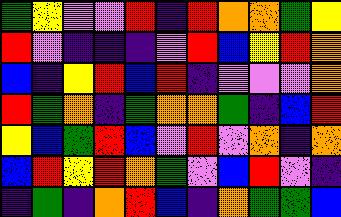[["green", "yellow", "violet", "violet", "red", "indigo", "red", "orange", "orange", "green", "yellow"], ["red", "violet", "indigo", "indigo", "indigo", "violet", "red", "blue", "yellow", "red", "orange"], ["blue", "indigo", "yellow", "red", "blue", "red", "indigo", "violet", "violet", "violet", "orange"], ["red", "green", "orange", "indigo", "green", "orange", "orange", "green", "indigo", "blue", "red"], ["yellow", "blue", "green", "red", "blue", "violet", "red", "violet", "orange", "indigo", "orange"], ["blue", "red", "yellow", "red", "orange", "green", "violet", "blue", "red", "violet", "indigo"], ["indigo", "green", "indigo", "orange", "red", "blue", "indigo", "orange", "green", "green", "blue"]]